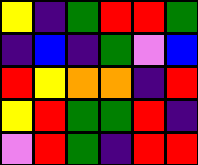[["yellow", "indigo", "green", "red", "red", "green"], ["indigo", "blue", "indigo", "green", "violet", "blue"], ["red", "yellow", "orange", "orange", "indigo", "red"], ["yellow", "red", "green", "green", "red", "indigo"], ["violet", "red", "green", "indigo", "red", "red"]]